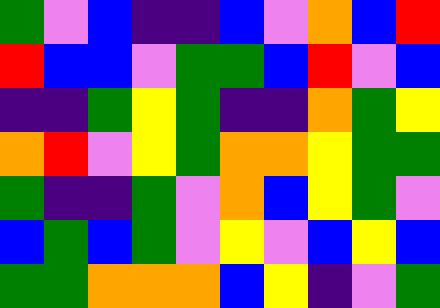[["green", "violet", "blue", "indigo", "indigo", "blue", "violet", "orange", "blue", "red"], ["red", "blue", "blue", "violet", "green", "green", "blue", "red", "violet", "blue"], ["indigo", "indigo", "green", "yellow", "green", "indigo", "indigo", "orange", "green", "yellow"], ["orange", "red", "violet", "yellow", "green", "orange", "orange", "yellow", "green", "green"], ["green", "indigo", "indigo", "green", "violet", "orange", "blue", "yellow", "green", "violet"], ["blue", "green", "blue", "green", "violet", "yellow", "violet", "blue", "yellow", "blue"], ["green", "green", "orange", "orange", "orange", "blue", "yellow", "indigo", "violet", "green"]]